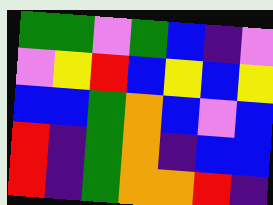[["green", "green", "violet", "green", "blue", "indigo", "violet"], ["violet", "yellow", "red", "blue", "yellow", "blue", "yellow"], ["blue", "blue", "green", "orange", "blue", "violet", "blue"], ["red", "indigo", "green", "orange", "indigo", "blue", "blue"], ["red", "indigo", "green", "orange", "orange", "red", "indigo"]]